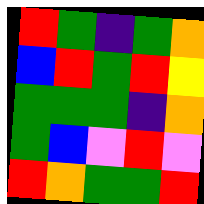[["red", "green", "indigo", "green", "orange"], ["blue", "red", "green", "red", "yellow"], ["green", "green", "green", "indigo", "orange"], ["green", "blue", "violet", "red", "violet"], ["red", "orange", "green", "green", "red"]]